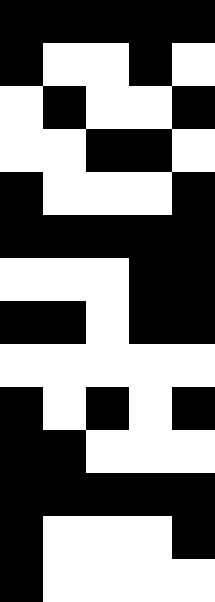[["black", "black", "black", "black", "black"], ["black", "white", "white", "black", "white"], ["white", "black", "white", "white", "black"], ["white", "white", "black", "black", "white"], ["black", "white", "white", "white", "black"], ["black", "black", "black", "black", "black"], ["white", "white", "white", "black", "black"], ["black", "black", "white", "black", "black"], ["white", "white", "white", "white", "white"], ["black", "white", "black", "white", "black"], ["black", "black", "white", "white", "white"], ["black", "black", "black", "black", "black"], ["black", "white", "white", "white", "black"], ["black", "white", "white", "white", "white"]]